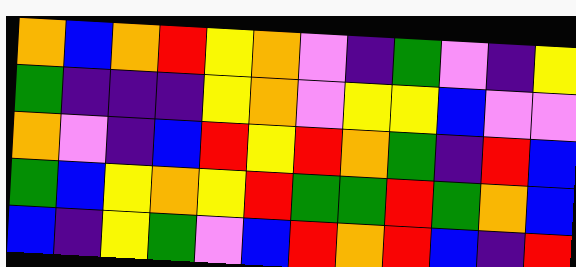[["orange", "blue", "orange", "red", "yellow", "orange", "violet", "indigo", "green", "violet", "indigo", "yellow"], ["green", "indigo", "indigo", "indigo", "yellow", "orange", "violet", "yellow", "yellow", "blue", "violet", "violet"], ["orange", "violet", "indigo", "blue", "red", "yellow", "red", "orange", "green", "indigo", "red", "blue"], ["green", "blue", "yellow", "orange", "yellow", "red", "green", "green", "red", "green", "orange", "blue"], ["blue", "indigo", "yellow", "green", "violet", "blue", "red", "orange", "red", "blue", "indigo", "red"]]